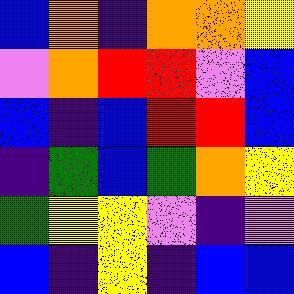[["blue", "orange", "indigo", "orange", "orange", "yellow"], ["violet", "orange", "red", "red", "violet", "blue"], ["blue", "indigo", "blue", "red", "red", "blue"], ["indigo", "green", "blue", "green", "orange", "yellow"], ["green", "yellow", "yellow", "violet", "indigo", "violet"], ["blue", "indigo", "yellow", "indigo", "blue", "blue"]]